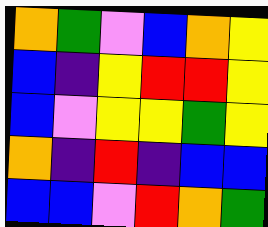[["orange", "green", "violet", "blue", "orange", "yellow"], ["blue", "indigo", "yellow", "red", "red", "yellow"], ["blue", "violet", "yellow", "yellow", "green", "yellow"], ["orange", "indigo", "red", "indigo", "blue", "blue"], ["blue", "blue", "violet", "red", "orange", "green"]]